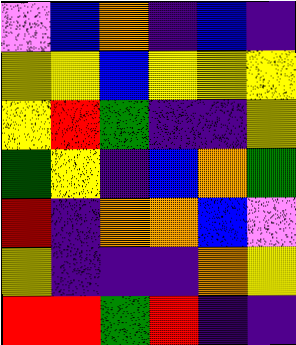[["violet", "blue", "orange", "indigo", "blue", "indigo"], ["yellow", "yellow", "blue", "yellow", "yellow", "yellow"], ["yellow", "red", "green", "indigo", "indigo", "yellow"], ["green", "yellow", "indigo", "blue", "orange", "green"], ["red", "indigo", "orange", "orange", "blue", "violet"], ["yellow", "indigo", "indigo", "indigo", "orange", "yellow"], ["red", "red", "green", "red", "indigo", "indigo"]]